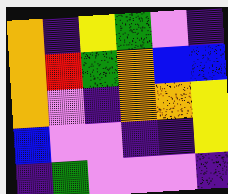[["orange", "indigo", "yellow", "green", "violet", "indigo"], ["orange", "red", "green", "orange", "blue", "blue"], ["orange", "violet", "indigo", "orange", "orange", "yellow"], ["blue", "violet", "violet", "indigo", "indigo", "yellow"], ["indigo", "green", "violet", "violet", "violet", "indigo"]]